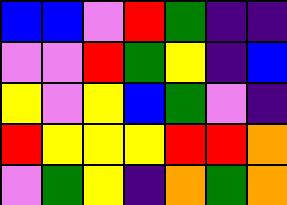[["blue", "blue", "violet", "red", "green", "indigo", "indigo"], ["violet", "violet", "red", "green", "yellow", "indigo", "blue"], ["yellow", "violet", "yellow", "blue", "green", "violet", "indigo"], ["red", "yellow", "yellow", "yellow", "red", "red", "orange"], ["violet", "green", "yellow", "indigo", "orange", "green", "orange"]]